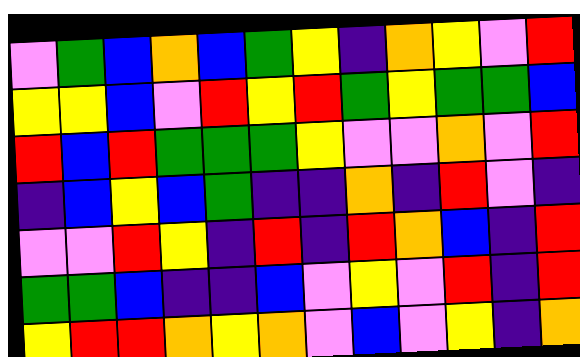[["violet", "green", "blue", "orange", "blue", "green", "yellow", "indigo", "orange", "yellow", "violet", "red"], ["yellow", "yellow", "blue", "violet", "red", "yellow", "red", "green", "yellow", "green", "green", "blue"], ["red", "blue", "red", "green", "green", "green", "yellow", "violet", "violet", "orange", "violet", "red"], ["indigo", "blue", "yellow", "blue", "green", "indigo", "indigo", "orange", "indigo", "red", "violet", "indigo"], ["violet", "violet", "red", "yellow", "indigo", "red", "indigo", "red", "orange", "blue", "indigo", "red"], ["green", "green", "blue", "indigo", "indigo", "blue", "violet", "yellow", "violet", "red", "indigo", "red"], ["yellow", "red", "red", "orange", "yellow", "orange", "violet", "blue", "violet", "yellow", "indigo", "orange"]]